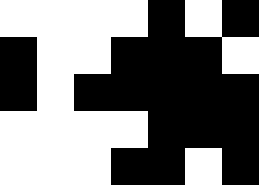[["white", "white", "white", "white", "black", "white", "black"], ["black", "white", "white", "black", "black", "black", "white"], ["black", "white", "black", "black", "black", "black", "black"], ["white", "white", "white", "white", "black", "black", "black"], ["white", "white", "white", "black", "black", "white", "black"]]